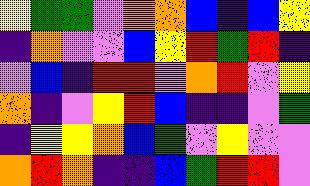[["yellow", "green", "green", "violet", "orange", "orange", "blue", "indigo", "blue", "yellow"], ["indigo", "orange", "violet", "violet", "blue", "yellow", "red", "green", "red", "indigo"], ["violet", "blue", "indigo", "red", "red", "violet", "orange", "red", "violet", "yellow"], ["orange", "indigo", "violet", "yellow", "red", "blue", "indigo", "indigo", "violet", "green"], ["indigo", "yellow", "yellow", "orange", "blue", "green", "violet", "yellow", "violet", "violet"], ["orange", "red", "orange", "indigo", "indigo", "blue", "green", "red", "red", "violet"]]